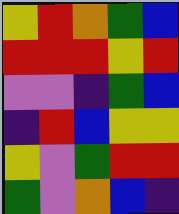[["yellow", "red", "orange", "green", "blue"], ["red", "red", "red", "yellow", "red"], ["violet", "violet", "indigo", "green", "blue"], ["indigo", "red", "blue", "yellow", "yellow"], ["yellow", "violet", "green", "red", "red"], ["green", "violet", "orange", "blue", "indigo"]]